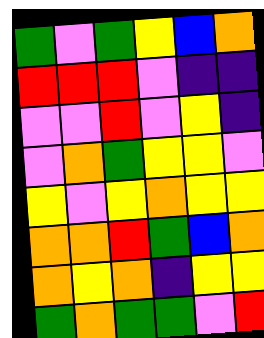[["green", "violet", "green", "yellow", "blue", "orange"], ["red", "red", "red", "violet", "indigo", "indigo"], ["violet", "violet", "red", "violet", "yellow", "indigo"], ["violet", "orange", "green", "yellow", "yellow", "violet"], ["yellow", "violet", "yellow", "orange", "yellow", "yellow"], ["orange", "orange", "red", "green", "blue", "orange"], ["orange", "yellow", "orange", "indigo", "yellow", "yellow"], ["green", "orange", "green", "green", "violet", "red"]]